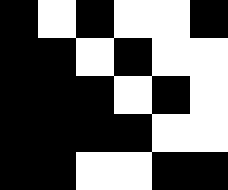[["black", "white", "black", "white", "white", "black"], ["black", "black", "white", "black", "white", "white"], ["black", "black", "black", "white", "black", "white"], ["black", "black", "black", "black", "white", "white"], ["black", "black", "white", "white", "black", "black"]]